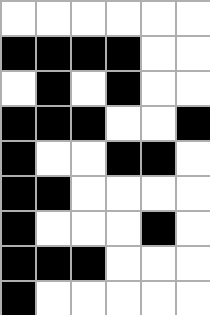[["white", "white", "white", "white", "white", "white"], ["black", "black", "black", "black", "white", "white"], ["white", "black", "white", "black", "white", "white"], ["black", "black", "black", "white", "white", "black"], ["black", "white", "white", "black", "black", "white"], ["black", "black", "white", "white", "white", "white"], ["black", "white", "white", "white", "black", "white"], ["black", "black", "black", "white", "white", "white"], ["black", "white", "white", "white", "white", "white"]]